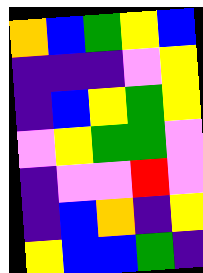[["orange", "blue", "green", "yellow", "blue"], ["indigo", "indigo", "indigo", "violet", "yellow"], ["indigo", "blue", "yellow", "green", "yellow"], ["violet", "yellow", "green", "green", "violet"], ["indigo", "violet", "violet", "red", "violet"], ["indigo", "blue", "orange", "indigo", "yellow"], ["yellow", "blue", "blue", "green", "indigo"]]